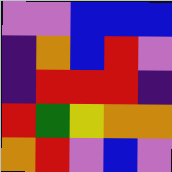[["violet", "violet", "blue", "blue", "blue"], ["indigo", "orange", "blue", "red", "violet"], ["indigo", "red", "red", "red", "indigo"], ["red", "green", "yellow", "orange", "orange"], ["orange", "red", "violet", "blue", "violet"]]